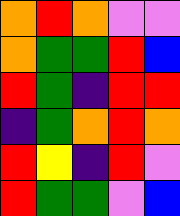[["orange", "red", "orange", "violet", "violet"], ["orange", "green", "green", "red", "blue"], ["red", "green", "indigo", "red", "red"], ["indigo", "green", "orange", "red", "orange"], ["red", "yellow", "indigo", "red", "violet"], ["red", "green", "green", "violet", "blue"]]